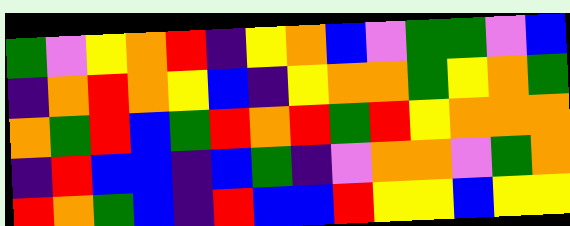[["green", "violet", "yellow", "orange", "red", "indigo", "yellow", "orange", "blue", "violet", "green", "green", "violet", "blue"], ["indigo", "orange", "red", "orange", "yellow", "blue", "indigo", "yellow", "orange", "orange", "green", "yellow", "orange", "green"], ["orange", "green", "red", "blue", "green", "red", "orange", "red", "green", "red", "yellow", "orange", "orange", "orange"], ["indigo", "red", "blue", "blue", "indigo", "blue", "green", "indigo", "violet", "orange", "orange", "violet", "green", "orange"], ["red", "orange", "green", "blue", "indigo", "red", "blue", "blue", "red", "yellow", "yellow", "blue", "yellow", "yellow"]]